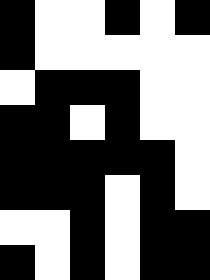[["black", "white", "white", "black", "white", "black"], ["black", "white", "white", "white", "white", "white"], ["white", "black", "black", "black", "white", "white"], ["black", "black", "white", "black", "white", "white"], ["black", "black", "black", "black", "black", "white"], ["black", "black", "black", "white", "black", "white"], ["white", "white", "black", "white", "black", "black"], ["black", "white", "black", "white", "black", "black"]]